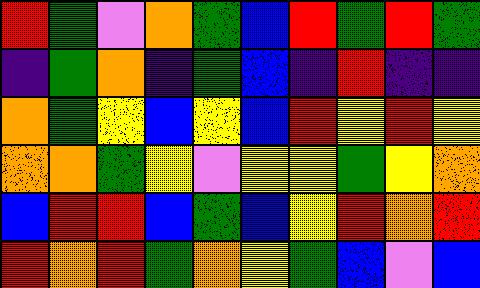[["red", "green", "violet", "orange", "green", "blue", "red", "green", "red", "green"], ["indigo", "green", "orange", "indigo", "green", "blue", "indigo", "red", "indigo", "indigo"], ["orange", "green", "yellow", "blue", "yellow", "blue", "red", "yellow", "red", "yellow"], ["orange", "orange", "green", "yellow", "violet", "yellow", "yellow", "green", "yellow", "orange"], ["blue", "red", "red", "blue", "green", "blue", "yellow", "red", "orange", "red"], ["red", "orange", "red", "green", "orange", "yellow", "green", "blue", "violet", "blue"]]